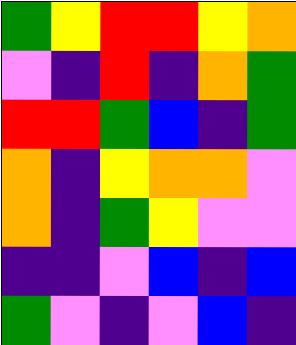[["green", "yellow", "red", "red", "yellow", "orange"], ["violet", "indigo", "red", "indigo", "orange", "green"], ["red", "red", "green", "blue", "indigo", "green"], ["orange", "indigo", "yellow", "orange", "orange", "violet"], ["orange", "indigo", "green", "yellow", "violet", "violet"], ["indigo", "indigo", "violet", "blue", "indigo", "blue"], ["green", "violet", "indigo", "violet", "blue", "indigo"]]